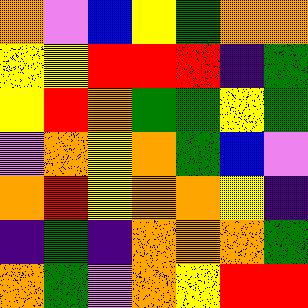[["orange", "violet", "blue", "yellow", "green", "orange", "orange"], ["yellow", "yellow", "red", "red", "red", "indigo", "green"], ["yellow", "red", "orange", "green", "green", "yellow", "green"], ["violet", "orange", "yellow", "orange", "green", "blue", "violet"], ["orange", "red", "yellow", "orange", "orange", "yellow", "indigo"], ["indigo", "green", "indigo", "orange", "orange", "orange", "green"], ["orange", "green", "violet", "orange", "yellow", "red", "red"]]